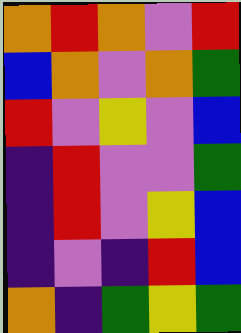[["orange", "red", "orange", "violet", "red"], ["blue", "orange", "violet", "orange", "green"], ["red", "violet", "yellow", "violet", "blue"], ["indigo", "red", "violet", "violet", "green"], ["indigo", "red", "violet", "yellow", "blue"], ["indigo", "violet", "indigo", "red", "blue"], ["orange", "indigo", "green", "yellow", "green"]]